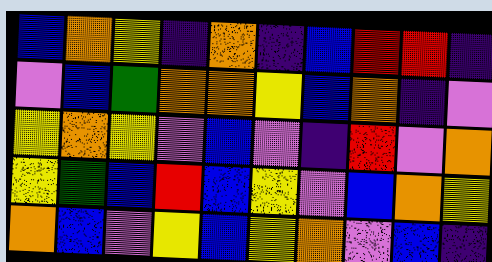[["blue", "orange", "yellow", "indigo", "orange", "indigo", "blue", "red", "red", "indigo"], ["violet", "blue", "green", "orange", "orange", "yellow", "blue", "orange", "indigo", "violet"], ["yellow", "orange", "yellow", "violet", "blue", "violet", "indigo", "red", "violet", "orange"], ["yellow", "green", "blue", "red", "blue", "yellow", "violet", "blue", "orange", "yellow"], ["orange", "blue", "violet", "yellow", "blue", "yellow", "orange", "violet", "blue", "indigo"]]